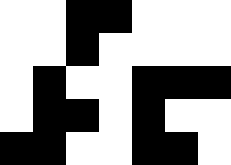[["white", "white", "black", "black", "white", "white", "white"], ["white", "white", "black", "white", "white", "white", "white"], ["white", "black", "white", "white", "black", "black", "black"], ["white", "black", "black", "white", "black", "white", "white"], ["black", "black", "white", "white", "black", "black", "white"]]